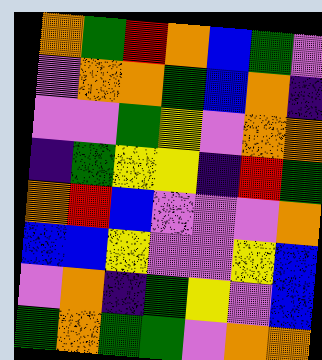[["orange", "green", "red", "orange", "blue", "green", "violet"], ["violet", "orange", "orange", "green", "blue", "orange", "indigo"], ["violet", "violet", "green", "yellow", "violet", "orange", "orange"], ["indigo", "green", "yellow", "yellow", "indigo", "red", "green"], ["orange", "red", "blue", "violet", "violet", "violet", "orange"], ["blue", "blue", "yellow", "violet", "violet", "yellow", "blue"], ["violet", "orange", "indigo", "green", "yellow", "violet", "blue"], ["green", "orange", "green", "green", "violet", "orange", "orange"]]